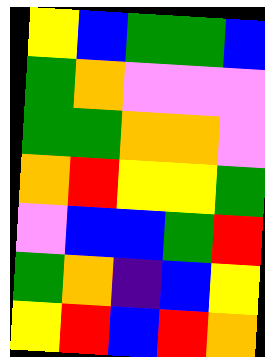[["yellow", "blue", "green", "green", "blue"], ["green", "orange", "violet", "violet", "violet"], ["green", "green", "orange", "orange", "violet"], ["orange", "red", "yellow", "yellow", "green"], ["violet", "blue", "blue", "green", "red"], ["green", "orange", "indigo", "blue", "yellow"], ["yellow", "red", "blue", "red", "orange"]]